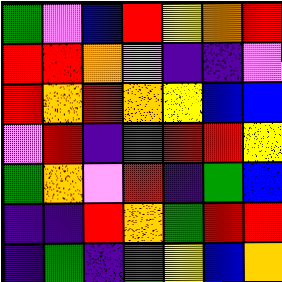[["green", "violet", "blue", "red", "yellow", "orange", "red"], ["red", "red", "orange", "violet", "indigo", "indigo", "violet"], ["red", "orange", "red", "orange", "yellow", "blue", "blue"], ["violet", "red", "indigo", "green", "red", "red", "yellow"], ["green", "orange", "violet", "red", "indigo", "green", "blue"], ["indigo", "indigo", "red", "orange", "green", "red", "red"], ["indigo", "green", "indigo", "green", "yellow", "blue", "orange"]]